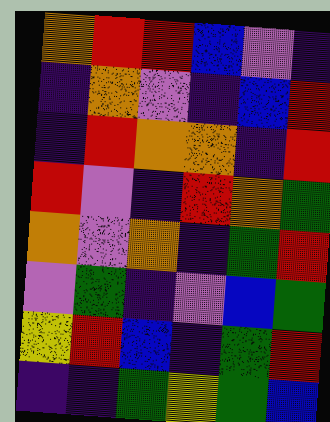[["orange", "red", "red", "blue", "violet", "indigo"], ["indigo", "orange", "violet", "indigo", "blue", "red"], ["indigo", "red", "orange", "orange", "indigo", "red"], ["red", "violet", "indigo", "red", "orange", "green"], ["orange", "violet", "orange", "indigo", "green", "red"], ["violet", "green", "indigo", "violet", "blue", "green"], ["yellow", "red", "blue", "indigo", "green", "red"], ["indigo", "indigo", "green", "yellow", "green", "blue"]]